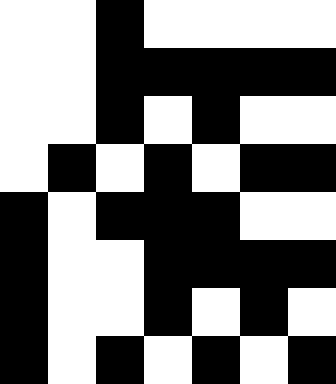[["white", "white", "black", "white", "white", "white", "white"], ["white", "white", "black", "black", "black", "black", "black"], ["white", "white", "black", "white", "black", "white", "white"], ["white", "black", "white", "black", "white", "black", "black"], ["black", "white", "black", "black", "black", "white", "white"], ["black", "white", "white", "black", "black", "black", "black"], ["black", "white", "white", "black", "white", "black", "white"], ["black", "white", "black", "white", "black", "white", "black"]]